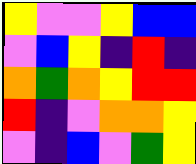[["yellow", "violet", "violet", "yellow", "blue", "blue"], ["violet", "blue", "yellow", "indigo", "red", "indigo"], ["orange", "green", "orange", "yellow", "red", "red"], ["red", "indigo", "violet", "orange", "orange", "yellow"], ["violet", "indigo", "blue", "violet", "green", "yellow"]]